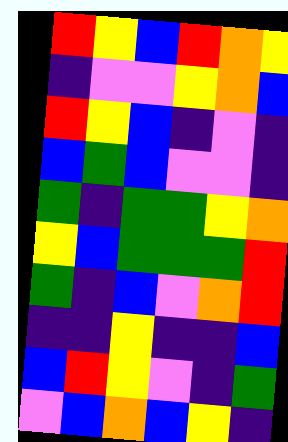[["red", "yellow", "blue", "red", "orange", "yellow"], ["indigo", "violet", "violet", "yellow", "orange", "blue"], ["red", "yellow", "blue", "indigo", "violet", "indigo"], ["blue", "green", "blue", "violet", "violet", "indigo"], ["green", "indigo", "green", "green", "yellow", "orange"], ["yellow", "blue", "green", "green", "green", "red"], ["green", "indigo", "blue", "violet", "orange", "red"], ["indigo", "indigo", "yellow", "indigo", "indigo", "blue"], ["blue", "red", "yellow", "violet", "indigo", "green"], ["violet", "blue", "orange", "blue", "yellow", "indigo"]]